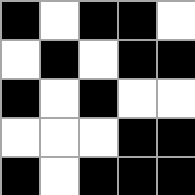[["black", "white", "black", "black", "white"], ["white", "black", "white", "black", "black"], ["black", "white", "black", "white", "white"], ["white", "white", "white", "black", "black"], ["black", "white", "black", "black", "black"]]